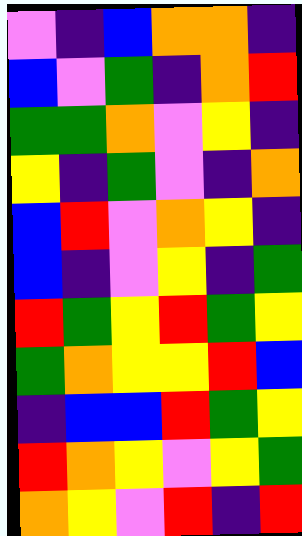[["violet", "indigo", "blue", "orange", "orange", "indigo"], ["blue", "violet", "green", "indigo", "orange", "red"], ["green", "green", "orange", "violet", "yellow", "indigo"], ["yellow", "indigo", "green", "violet", "indigo", "orange"], ["blue", "red", "violet", "orange", "yellow", "indigo"], ["blue", "indigo", "violet", "yellow", "indigo", "green"], ["red", "green", "yellow", "red", "green", "yellow"], ["green", "orange", "yellow", "yellow", "red", "blue"], ["indigo", "blue", "blue", "red", "green", "yellow"], ["red", "orange", "yellow", "violet", "yellow", "green"], ["orange", "yellow", "violet", "red", "indigo", "red"]]